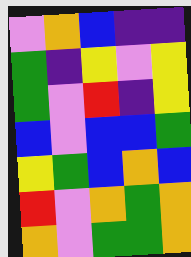[["violet", "orange", "blue", "indigo", "indigo"], ["green", "indigo", "yellow", "violet", "yellow"], ["green", "violet", "red", "indigo", "yellow"], ["blue", "violet", "blue", "blue", "green"], ["yellow", "green", "blue", "orange", "blue"], ["red", "violet", "orange", "green", "orange"], ["orange", "violet", "green", "green", "orange"]]